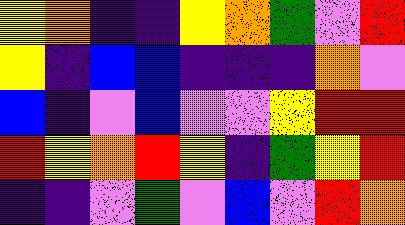[["yellow", "orange", "indigo", "indigo", "yellow", "orange", "green", "violet", "red"], ["yellow", "indigo", "blue", "blue", "indigo", "indigo", "indigo", "orange", "violet"], ["blue", "indigo", "violet", "blue", "violet", "violet", "yellow", "red", "red"], ["red", "yellow", "orange", "red", "yellow", "indigo", "green", "yellow", "red"], ["indigo", "indigo", "violet", "green", "violet", "blue", "violet", "red", "orange"]]